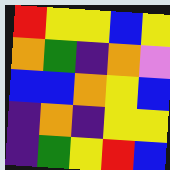[["red", "yellow", "yellow", "blue", "yellow"], ["orange", "green", "indigo", "orange", "violet"], ["blue", "blue", "orange", "yellow", "blue"], ["indigo", "orange", "indigo", "yellow", "yellow"], ["indigo", "green", "yellow", "red", "blue"]]